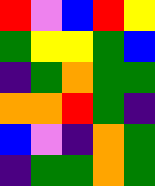[["red", "violet", "blue", "red", "yellow"], ["green", "yellow", "yellow", "green", "blue"], ["indigo", "green", "orange", "green", "green"], ["orange", "orange", "red", "green", "indigo"], ["blue", "violet", "indigo", "orange", "green"], ["indigo", "green", "green", "orange", "green"]]